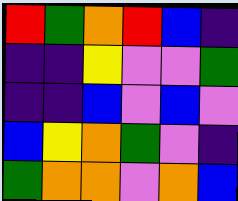[["red", "green", "orange", "red", "blue", "indigo"], ["indigo", "indigo", "yellow", "violet", "violet", "green"], ["indigo", "indigo", "blue", "violet", "blue", "violet"], ["blue", "yellow", "orange", "green", "violet", "indigo"], ["green", "orange", "orange", "violet", "orange", "blue"]]